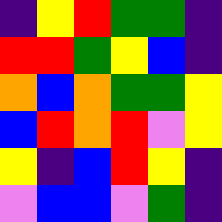[["indigo", "yellow", "red", "green", "green", "indigo"], ["red", "red", "green", "yellow", "blue", "indigo"], ["orange", "blue", "orange", "green", "green", "yellow"], ["blue", "red", "orange", "red", "violet", "yellow"], ["yellow", "indigo", "blue", "red", "yellow", "indigo"], ["violet", "blue", "blue", "violet", "green", "indigo"]]